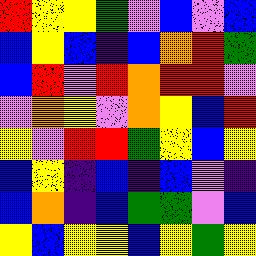[["red", "yellow", "yellow", "green", "violet", "blue", "violet", "blue"], ["blue", "yellow", "blue", "indigo", "blue", "orange", "red", "green"], ["blue", "red", "violet", "red", "orange", "red", "red", "violet"], ["violet", "orange", "yellow", "violet", "orange", "yellow", "blue", "red"], ["yellow", "violet", "red", "red", "green", "yellow", "blue", "yellow"], ["blue", "yellow", "indigo", "blue", "indigo", "blue", "violet", "indigo"], ["blue", "orange", "indigo", "blue", "green", "green", "violet", "blue"], ["yellow", "blue", "yellow", "yellow", "blue", "yellow", "green", "yellow"]]